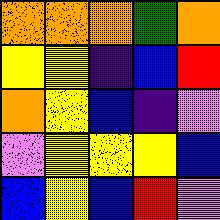[["orange", "orange", "orange", "green", "orange"], ["yellow", "yellow", "indigo", "blue", "red"], ["orange", "yellow", "blue", "indigo", "violet"], ["violet", "yellow", "yellow", "yellow", "blue"], ["blue", "yellow", "blue", "red", "violet"]]